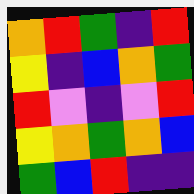[["orange", "red", "green", "indigo", "red"], ["yellow", "indigo", "blue", "orange", "green"], ["red", "violet", "indigo", "violet", "red"], ["yellow", "orange", "green", "orange", "blue"], ["green", "blue", "red", "indigo", "indigo"]]